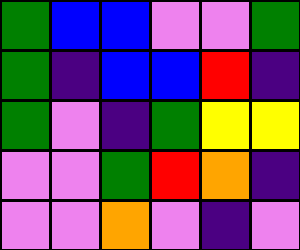[["green", "blue", "blue", "violet", "violet", "green"], ["green", "indigo", "blue", "blue", "red", "indigo"], ["green", "violet", "indigo", "green", "yellow", "yellow"], ["violet", "violet", "green", "red", "orange", "indigo"], ["violet", "violet", "orange", "violet", "indigo", "violet"]]